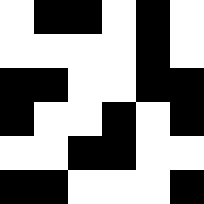[["white", "black", "black", "white", "black", "white"], ["white", "white", "white", "white", "black", "white"], ["black", "black", "white", "white", "black", "black"], ["black", "white", "white", "black", "white", "black"], ["white", "white", "black", "black", "white", "white"], ["black", "black", "white", "white", "white", "black"]]